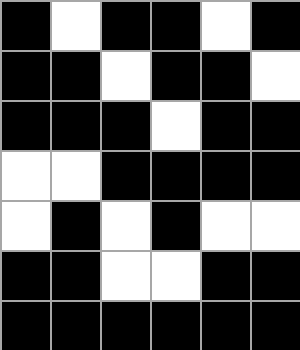[["black", "white", "black", "black", "white", "black"], ["black", "black", "white", "black", "black", "white"], ["black", "black", "black", "white", "black", "black"], ["white", "white", "black", "black", "black", "black"], ["white", "black", "white", "black", "white", "white"], ["black", "black", "white", "white", "black", "black"], ["black", "black", "black", "black", "black", "black"]]